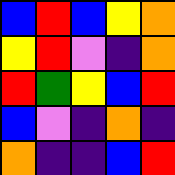[["blue", "red", "blue", "yellow", "orange"], ["yellow", "red", "violet", "indigo", "orange"], ["red", "green", "yellow", "blue", "red"], ["blue", "violet", "indigo", "orange", "indigo"], ["orange", "indigo", "indigo", "blue", "red"]]